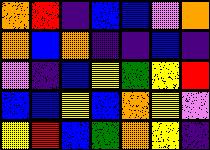[["orange", "red", "indigo", "blue", "blue", "violet", "orange"], ["orange", "blue", "orange", "indigo", "indigo", "blue", "indigo"], ["violet", "indigo", "blue", "yellow", "green", "yellow", "red"], ["blue", "blue", "yellow", "blue", "orange", "yellow", "violet"], ["yellow", "red", "blue", "green", "orange", "yellow", "indigo"]]